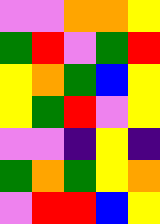[["violet", "violet", "orange", "orange", "yellow"], ["green", "red", "violet", "green", "red"], ["yellow", "orange", "green", "blue", "yellow"], ["yellow", "green", "red", "violet", "yellow"], ["violet", "violet", "indigo", "yellow", "indigo"], ["green", "orange", "green", "yellow", "orange"], ["violet", "red", "red", "blue", "yellow"]]